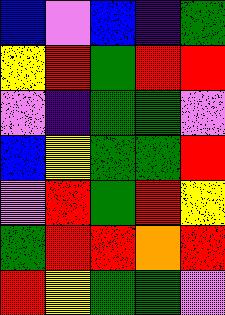[["blue", "violet", "blue", "indigo", "green"], ["yellow", "red", "green", "red", "red"], ["violet", "indigo", "green", "green", "violet"], ["blue", "yellow", "green", "green", "red"], ["violet", "red", "green", "red", "yellow"], ["green", "red", "red", "orange", "red"], ["red", "yellow", "green", "green", "violet"]]